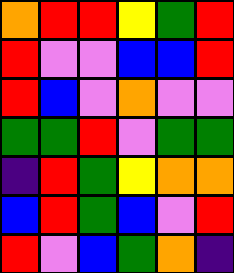[["orange", "red", "red", "yellow", "green", "red"], ["red", "violet", "violet", "blue", "blue", "red"], ["red", "blue", "violet", "orange", "violet", "violet"], ["green", "green", "red", "violet", "green", "green"], ["indigo", "red", "green", "yellow", "orange", "orange"], ["blue", "red", "green", "blue", "violet", "red"], ["red", "violet", "blue", "green", "orange", "indigo"]]